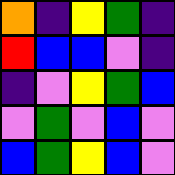[["orange", "indigo", "yellow", "green", "indigo"], ["red", "blue", "blue", "violet", "indigo"], ["indigo", "violet", "yellow", "green", "blue"], ["violet", "green", "violet", "blue", "violet"], ["blue", "green", "yellow", "blue", "violet"]]